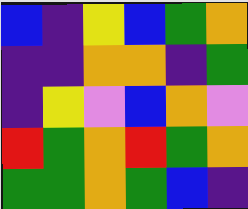[["blue", "indigo", "yellow", "blue", "green", "orange"], ["indigo", "indigo", "orange", "orange", "indigo", "green"], ["indigo", "yellow", "violet", "blue", "orange", "violet"], ["red", "green", "orange", "red", "green", "orange"], ["green", "green", "orange", "green", "blue", "indigo"]]